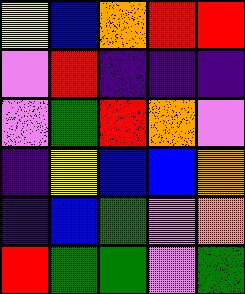[["yellow", "blue", "orange", "red", "red"], ["violet", "red", "indigo", "indigo", "indigo"], ["violet", "green", "red", "orange", "violet"], ["indigo", "yellow", "blue", "blue", "orange"], ["indigo", "blue", "green", "violet", "orange"], ["red", "green", "green", "violet", "green"]]